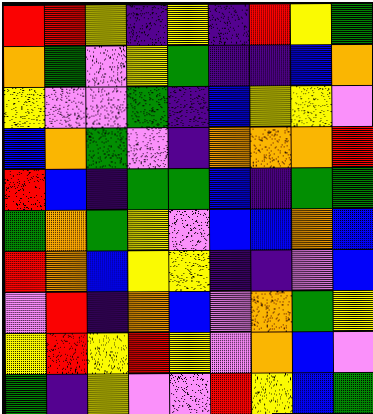[["red", "red", "yellow", "indigo", "yellow", "indigo", "red", "yellow", "green"], ["orange", "green", "violet", "yellow", "green", "indigo", "indigo", "blue", "orange"], ["yellow", "violet", "violet", "green", "indigo", "blue", "yellow", "yellow", "violet"], ["blue", "orange", "green", "violet", "indigo", "orange", "orange", "orange", "red"], ["red", "blue", "indigo", "green", "green", "blue", "indigo", "green", "green"], ["green", "orange", "green", "yellow", "violet", "blue", "blue", "orange", "blue"], ["red", "orange", "blue", "yellow", "yellow", "indigo", "indigo", "violet", "blue"], ["violet", "red", "indigo", "orange", "blue", "violet", "orange", "green", "yellow"], ["yellow", "red", "yellow", "red", "yellow", "violet", "orange", "blue", "violet"], ["green", "indigo", "yellow", "violet", "violet", "red", "yellow", "blue", "green"]]